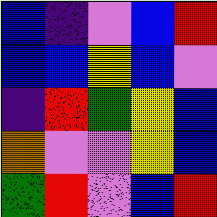[["blue", "indigo", "violet", "blue", "red"], ["blue", "blue", "yellow", "blue", "violet"], ["indigo", "red", "green", "yellow", "blue"], ["orange", "violet", "violet", "yellow", "blue"], ["green", "red", "violet", "blue", "red"]]